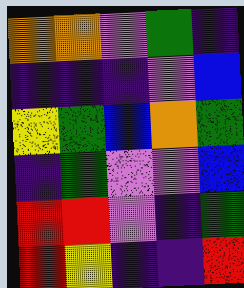[["orange", "orange", "violet", "green", "indigo"], ["indigo", "indigo", "indigo", "violet", "blue"], ["yellow", "green", "blue", "orange", "green"], ["indigo", "green", "violet", "violet", "blue"], ["red", "red", "violet", "indigo", "green"], ["red", "yellow", "indigo", "indigo", "red"]]